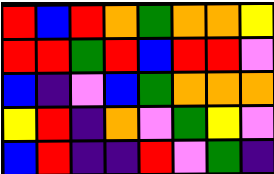[["red", "blue", "red", "orange", "green", "orange", "orange", "yellow"], ["red", "red", "green", "red", "blue", "red", "red", "violet"], ["blue", "indigo", "violet", "blue", "green", "orange", "orange", "orange"], ["yellow", "red", "indigo", "orange", "violet", "green", "yellow", "violet"], ["blue", "red", "indigo", "indigo", "red", "violet", "green", "indigo"]]